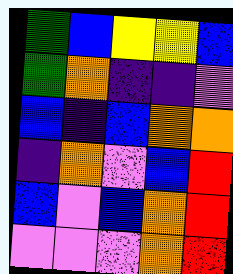[["green", "blue", "yellow", "yellow", "blue"], ["green", "orange", "indigo", "indigo", "violet"], ["blue", "indigo", "blue", "orange", "orange"], ["indigo", "orange", "violet", "blue", "red"], ["blue", "violet", "blue", "orange", "red"], ["violet", "violet", "violet", "orange", "red"]]